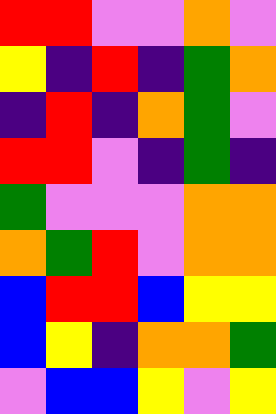[["red", "red", "violet", "violet", "orange", "violet"], ["yellow", "indigo", "red", "indigo", "green", "orange"], ["indigo", "red", "indigo", "orange", "green", "violet"], ["red", "red", "violet", "indigo", "green", "indigo"], ["green", "violet", "violet", "violet", "orange", "orange"], ["orange", "green", "red", "violet", "orange", "orange"], ["blue", "red", "red", "blue", "yellow", "yellow"], ["blue", "yellow", "indigo", "orange", "orange", "green"], ["violet", "blue", "blue", "yellow", "violet", "yellow"]]